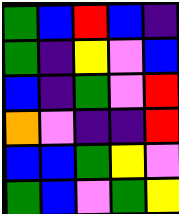[["green", "blue", "red", "blue", "indigo"], ["green", "indigo", "yellow", "violet", "blue"], ["blue", "indigo", "green", "violet", "red"], ["orange", "violet", "indigo", "indigo", "red"], ["blue", "blue", "green", "yellow", "violet"], ["green", "blue", "violet", "green", "yellow"]]